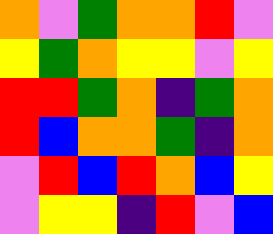[["orange", "violet", "green", "orange", "orange", "red", "violet"], ["yellow", "green", "orange", "yellow", "yellow", "violet", "yellow"], ["red", "red", "green", "orange", "indigo", "green", "orange"], ["red", "blue", "orange", "orange", "green", "indigo", "orange"], ["violet", "red", "blue", "red", "orange", "blue", "yellow"], ["violet", "yellow", "yellow", "indigo", "red", "violet", "blue"]]